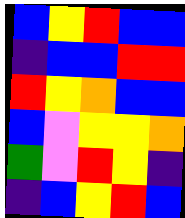[["blue", "yellow", "red", "blue", "blue"], ["indigo", "blue", "blue", "red", "red"], ["red", "yellow", "orange", "blue", "blue"], ["blue", "violet", "yellow", "yellow", "orange"], ["green", "violet", "red", "yellow", "indigo"], ["indigo", "blue", "yellow", "red", "blue"]]